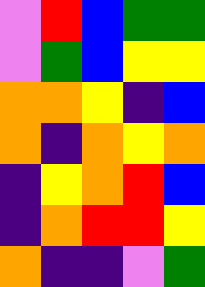[["violet", "red", "blue", "green", "green"], ["violet", "green", "blue", "yellow", "yellow"], ["orange", "orange", "yellow", "indigo", "blue"], ["orange", "indigo", "orange", "yellow", "orange"], ["indigo", "yellow", "orange", "red", "blue"], ["indigo", "orange", "red", "red", "yellow"], ["orange", "indigo", "indigo", "violet", "green"]]